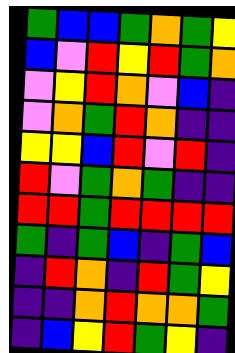[["green", "blue", "blue", "green", "orange", "green", "yellow"], ["blue", "violet", "red", "yellow", "red", "green", "orange"], ["violet", "yellow", "red", "orange", "violet", "blue", "indigo"], ["violet", "orange", "green", "red", "orange", "indigo", "indigo"], ["yellow", "yellow", "blue", "red", "violet", "red", "indigo"], ["red", "violet", "green", "orange", "green", "indigo", "indigo"], ["red", "red", "green", "red", "red", "red", "red"], ["green", "indigo", "green", "blue", "indigo", "green", "blue"], ["indigo", "red", "orange", "indigo", "red", "green", "yellow"], ["indigo", "indigo", "orange", "red", "orange", "orange", "green"], ["indigo", "blue", "yellow", "red", "green", "yellow", "indigo"]]